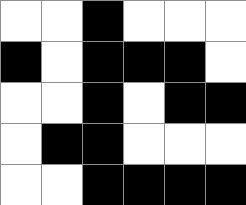[["white", "white", "black", "white", "white", "white"], ["black", "white", "black", "black", "black", "white"], ["white", "white", "black", "white", "black", "black"], ["white", "black", "black", "white", "white", "white"], ["white", "white", "black", "black", "black", "black"]]